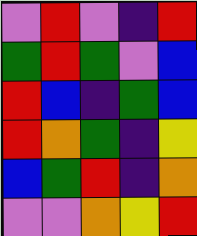[["violet", "red", "violet", "indigo", "red"], ["green", "red", "green", "violet", "blue"], ["red", "blue", "indigo", "green", "blue"], ["red", "orange", "green", "indigo", "yellow"], ["blue", "green", "red", "indigo", "orange"], ["violet", "violet", "orange", "yellow", "red"]]